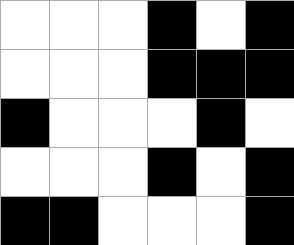[["white", "white", "white", "black", "white", "black"], ["white", "white", "white", "black", "black", "black"], ["black", "white", "white", "white", "black", "white"], ["white", "white", "white", "black", "white", "black"], ["black", "black", "white", "white", "white", "black"]]